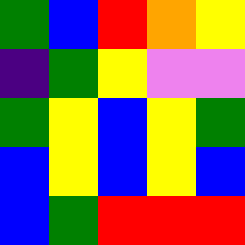[["green", "blue", "red", "orange", "yellow"], ["indigo", "green", "yellow", "violet", "violet"], ["green", "yellow", "blue", "yellow", "green"], ["blue", "yellow", "blue", "yellow", "blue"], ["blue", "green", "red", "red", "red"]]